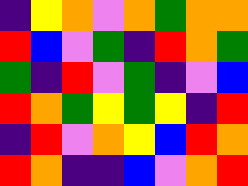[["indigo", "yellow", "orange", "violet", "orange", "green", "orange", "orange"], ["red", "blue", "violet", "green", "indigo", "red", "orange", "green"], ["green", "indigo", "red", "violet", "green", "indigo", "violet", "blue"], ["red", "orange", "green", "yellow", "green", "yellow", "indigo", "red"], ["indigo", "red", "violet", "orange", "yellow", "blue", "red", "orange"], ["red", "orange", "indigo", "indigo", "blue", "violet", "orange", "red"]]